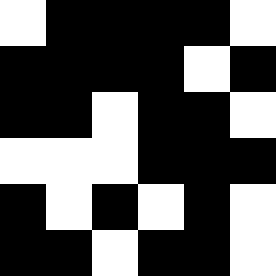[["white", "black", "black", "black", "black", "white"], ["black", "black", "black", "black", "white", "black"], ["black", "black", "white", "black", "black", "white"], ["white", "white", "white", "black", "black", "black"], ["black", "white", "black", "white", "black", "white"], ["black", "black", "white", "black", "black", "white"]]